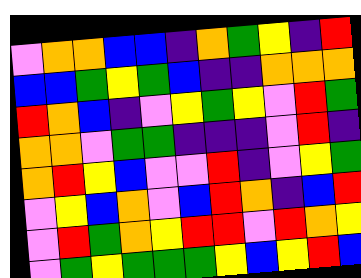[["violet", "orange", "orange", "blue", "blue", "indigo", "orange", "green", "yellow", "indigo", "red"], ["blue", "blue", "green", "yellow", "green", "blue", "indigo", "indigo", "orange", "orange", "orange"], ["red", "orange", "blue", "indigo", "violet", "yellow", "green", "yellow", "violet", "red", "green"], ["orange", "orange", "violet", "green", "green", "indigo", "indigo", "indigo", "violet", "red", "indigo"], ["orange", "red", "yellow", "blue", "violet", "violet", "red", "indigo", "violet", "yellow", "green"], ["violet", "yellow", "blue", "orange", "violet", "blue", "red", "orange", "indigo", "blue", "red"], ["violet", "red", "green", "orange", "yellow", "red", "red", "violet", "red", "orange", "yellow"], ["violet", "green", "yellow", "green", "green", "green", "yellow", "blue", "yellow", "red", "blue"]]